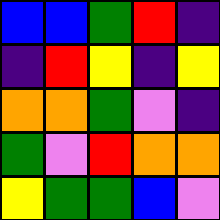[["blue", "blue", "green", "red", "indigo"], ["indigo", "red", "yellow", "indigo", "yellow"], ["orange", "orange", "green", "violet", "indigo"], ["green", "violet", "red", "orange", "orange"], ["yellow", "green", "green", "blue", "violet"]]